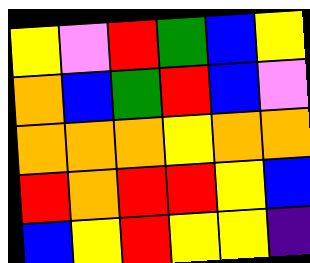[["yellow", "violet", "red", "green", "blue", "yellow"], ["orange", "blue", "green", "red", "blue", "violet"], ["orange", "orange", "orange", "yellow", "orange", "orange"], ["red", "orange", "red", "red", "yellow", "blue"], ["blue", "yellow", "red", "yellow", "yellow", "indigo"]]